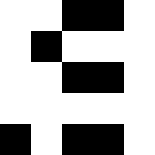[["white", "white", "black", "black", "white"], ["white", "black", "white", "white", "white"], ["white", "white", "black", "black", "white"], ["white", "white", "white", "white", "white"], ["black", "white", "black", "black", "white"]]